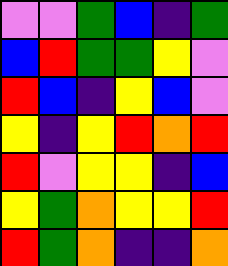[["violet", "violet", "green", "blue", "indigo", "green"], ["blue", "red", "green", "green", "yellow", "violet"], ["red", "blue", "indigo", "yellow", "blue", "violet"], ["yellow", "indigo", "yellow", "red", "orange", "red"], ["red", "violet", "yellow", "yellow", "indigo", "blue"], ["yellow", "green", "orange", "yellow", "yellow", "red"], ["red", "green", "orange", "indigo", "indigo", "orange"]]